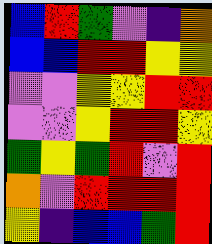[["blue", "red", "green", "violet", "indigo", "orange"], ["blue", "blue", "red", "red", "yellow", "yellow"], ["violet", "violet", "yellow", "yellow", "red", "red"], ["violet", "violet", "yellow", "red", "red", "yellow"], ["green", "yellow", "green", "red", "violet", "red"], ["orange", "violet", "red", "red", "red", "red"], ["yellow", "indigo", "blue", "blue", "green", "red"]]